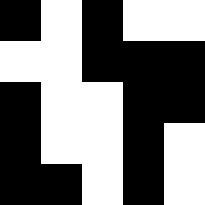[["black", "white", "black", "white", "white"], ["white", "white", "black", "black", "black"], ["black", "white", "white", "black", "black"], ["black", "white", "white", "black", "white"], ["black", "black", "white", "black", "white"]]